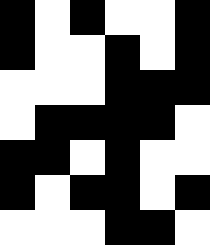[["black", "white", "black", "white", "white", "black"], ["black", "white", "white", "black", "white", "black"], ["white", "white", "white", "black", "black", "black"], ["white", "black", "black", "black", "black", "white"], ["black", "black", "white", "black", "white", "white"], ["black", "white", "black", "black", "white", "black"], ["white", "white", "white", "black", "black", "white"]]